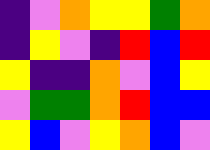[["indigo", "violet", "orange", "yellow", "yellow", "green", "orange"], ["indigo", "yellow", "violet", "indigo", "red", "blue", "red"], ["yellow", "indigo", "indigo", "orange", "violet", "blue", "yellow"], ["violet", "green", "green", "orange", "red", "blue", "blue"], ["yellow", "blue", "violet", "yellow", "orange", "blue", "violet"]]